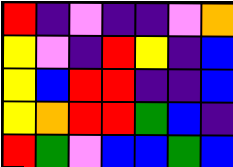[["red", "indigo", "violet", "indigo", "indigo", "violet", "orange"], ["yellow", "violet", "indigo", "red", "yellow", "indigo", "blue"], ["yellow", "blue", "red", "red", "indigo", "indigo", "blue"], ["yellow", "orange", "red", "red", "green", "blue", "indigo"], ["red", "green", "violet", "blue", "blue", "green", "blue"]]